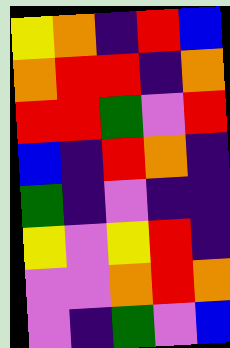[["yellow", "orange", "indigo", "red", "blue"], ["orange", "red", "red", "indigo", "orange"], ["red", "red", "green", "violet", "red"], ["blue", "indigo", "red", "orange", "indigo"], ["green", "indigo", "violet", "indigo", "indigo"], ["yellow", "violet", "yellow", "red", "indigo"], ["violet", "violet", "orange", "red", "orange"], ["violet", "indigo", "green", "violet", "blue"]]